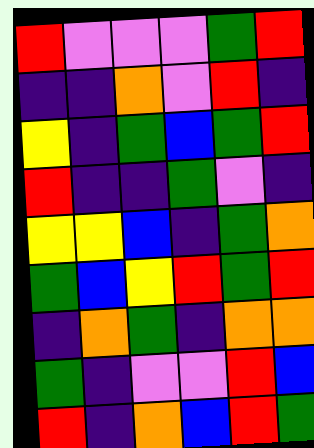[["red", "violet", "violet", "violet", "green", "red"], ["indigo", "indigo", "orange", "violet", "red", "indigo"], ["yellow", "indigo", "green", "blue", "green", "red"], ["red", "indigo", "indigo", "green", "violet", "indigo"], ["yellow", "yellow", "blue", "indigo", "green", "orange"], ["green", "blue", "yellow", "red", "green", "red"], ["indigo", "orange", "green", "indigo", "orange", "orange"], ["green", "indigo", "violet", "violet", "red", "blue"], ["red", "indigo", "orange", "blue", "red", "green"]]